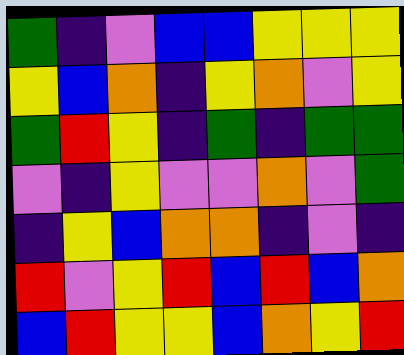[["green", "indigo", "violet", "blue", "blue", "yellow", "yellow", "yellow"], ["yellow", "blue", "orange", "indigo", "yellow", "orange", "violet", "yellow"], ["green", "red", "yellow", "indigo", "green", "indigo", "green", "green"], ["violet", "indigo", "yellow", "violet", "violet", "orange", "violet", "green"], ["indigo", "yellow", "blue", "orange", "orange", "indigo", "violet", "indigo"], ["red", "violet", "yellow", "red", "blue", "red", "blue", "orange"], ["blue", "red", "yellow", "yellow", "blue", "orange", "yellow", "red"]]